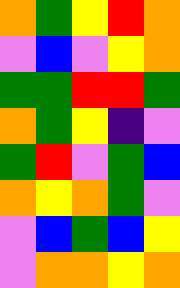[["orange", "green", "yellow", "red", "orange"], ["violet", "blue", "violet", "yellow", "orange"], ["green", "green", "red", "red", "green"], ["orange", "green", "yellow", "indigo", "violet"], ["green", "red", "violet", "green", "blue"], ["orange", "yellow", "orange", "green", "violet"], ["violet", "blue", "green", "blue", "yellow"], ["violet", "orange", "orange", "yellow", "orange"]]